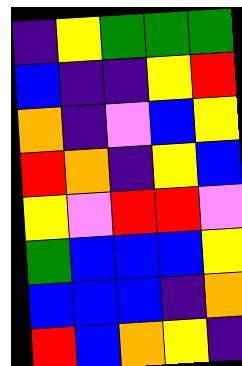[["indigo", "yellow", "green", "green", "green"], ["blue", "indigo", "indigo", "yellow", "red"], ["orange", "indigo", "violet", "blue", "yellow"], ["red", "orange", "indigo", "yellow", "blue"], ["yellow", "violet", "red", "red", "violet"], ["green", "blue", "blue", "blue", "yellow"], ["blue", "blue", "blue", "indigo", "orange"], ["red", "blue", "orange", "yellow", "indigo"]]